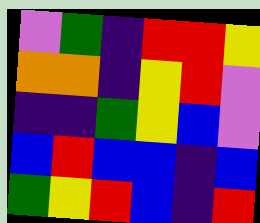[["violet", "green", "indigo", "red", "red", "yellow"], ["orange", "orange", "indigo", "yellow", "red", "violet"], ["indigo", "indigo", "green", "yellow", "blue", "violet"], ["blue", "red", "blue", "blue", "indigo", "blue"], ["green", "yellow", "red", "blue", "indigo", "red"]]